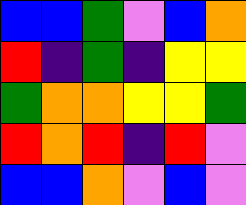[["blue", "blue", "green", "violet", "blue", "orange"], ["red", "indigo", "green", "indigo", "yellow", "yellow"], ["green", "orange", "orange", "yellow", "yellow", "green"], ["red", "orange", "red", "indigo", "red", "violet"], ["blue", "blue", "orange", "violet", "blue", "violet"]]